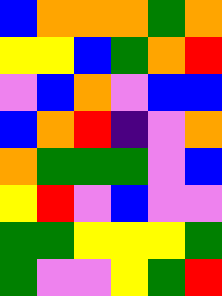[["blue", "orange", "orange", "orange", "green", "orange"], ["yellow", "yellow", "blue", "green", "orange", "red"], ["violet", "blue", "orange", "violet", "blue", "blue"], ["blue", "orange", "red", "indigo", "violet", "orange"], ["orange", "green", "green", "green", "violet", "blue"], ["yellow", "red", "violet", "blue", "violet", "violet"], ["green", "green", "yellow", "yellow", "yellow", "green"], ["green", "violet", "violet", "yellow", "green", "red"]]